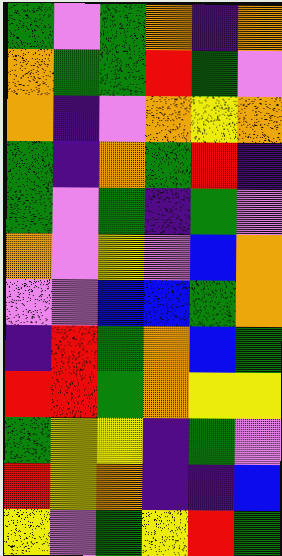[["green", "violet", "green", "orange", "indigo", "orange"], ["orange", "green", "green", "red", "green", "violet"], ["orange", "indigo", "violet", "orange", "yellow", "orange"], ["green", "indigo", "orange", "green", "red", "indigo"], ["green", "violet", "green", "indigo", "green", "violet"], ["orange", "violet", "yellow", "violet", "blue", "orange"], ["violet", "violet", "blue", "blue", "green", "orange"], ["indigo", "red", "green", "orange", "blue", "green"], ["red", "red", "green", "orange", "yellow", "yellow"], ["green", "yellow", "yellow", "indigo", "green", "violet"], ["red", "yellow", "orange", "indigo", "indigo", "blue"], ["yellow", "violet", "green", "yellow", "red", "green"]]